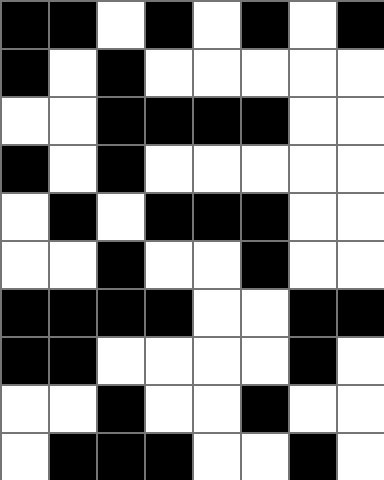[["black", "black", "white", "black", "white", "black", "white", "black"], ["black", "white", "black", "white", "white", "white", "white", "white"], ["white", "white", "black", "black", "black", "black", "white", "white"], ["black", "white", "black", "white", "white", "white", "white", "white"], ["white", "black", "white", "black", "black", "black", "white", "white"], ["white", "white", "black", "white", "white", "black", "white", "white"], ["black", "black", "black", "black", "white", "white", "black", "black"], ["black", "black", "white", "white", "white", "white", "black", "white"], ["white", "white", "black", "white", "white", "black", "white", "white"], ["white", "black", "black", "black", "white", "white", "black", "white"]]